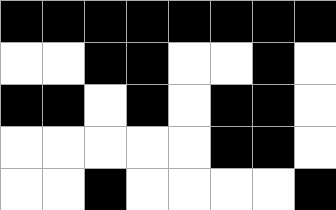[["black", "black", "black", "black", "black", "black", "black", "black"], ["white", "white", "black", "black", "white", "white", "black", "white"], ["black", "black", "white", "black", "white", "black", "black", "white"], ["white", "white", "white", "white", "white", "black", "black", "white"], ["white", "white", "black", "white", "white", "white", "white", "black"]]